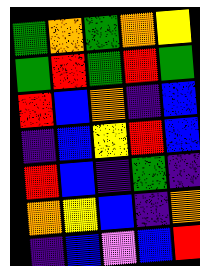[["green", "orange", "green", "orange", "yellow"], ["green", "red", "green", "red", "green"], ["red", "blue", "orange", "indigo", "blue"], ["indigo", "blue", "yellow", "red", "blue"], ["red", "blue", "indigo", "green", "indigo"], ["orange", "yellow", "blue", "indigo", "orange"], ["indigo", "blue", "violet", "blue", "red"]]